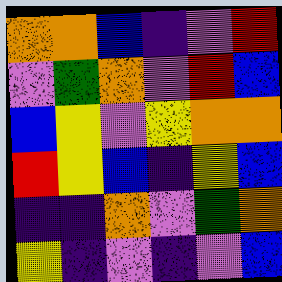[["orange", "orange", "blue", "indigo", "violet", "red"], ["violet", "green", "orange", "violet", "red", "blue"], ["blue", "yellow", "violet", "yellow", "orange", "orange"], ["red", "yellow", "blue", "indigo", "yellow", "blue"], ["indigo", "indigo", "orange", "violet", "green", "orange"], ["yellow", "indigo", "violet", "indigo", "violet", "blue"]]